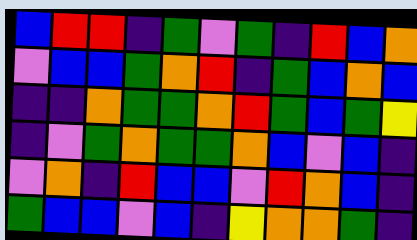[["blue", "red", "red", "indigo", "green", "violet", "green", "indigo", "red", "blue", "orange"], ["violet", "blue", "blue", "green", "orange", "red", "indigo", "green", "blue", "orange", "blue"], ["indigo", "indigo", "orange", "green", "green", "orange", "red", "green", "blue", "green", "yellow"], ["indigo", "violet", "green", "orange", "green", "green", "orange", "blue", "violet", "blue", "indigo"], ["violet", "orange", "indigo", "red", "blue", "blue", "violet", "red", "orange", "blue", "indigo"], ["green", "blue", "blue", "violet", "blue", "indigo", "yellow", "orange", "orange", "green", "indigo"]]